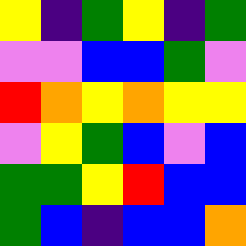[["yellow", "indigo", "green", "yellow", "indigo", "green"], ["violet", "violet", "blue", "blue", "green", "violet"], ["red", "orange", "yellow", "orange", "yellow", "yellow"], ["violet", "yellow", "green", "blue", "violet", "blue"], ["green", "green", "yellow", "red", "blue", "blue"], ["green", "blue", "indigo", "blue", "blue", "orange"]]